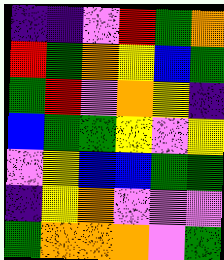[["indigo", "indigo", "violet", "red", "green", "orange"], ["red", "green", "orange", "yellow", "blue", "green"], ["green", "red", "violet", "orange", "yellow", "indigo"], ["blue", "green", "green", "yellow", "violet", "yellow"], ["violet", "yellow", "blue", "blue", "green", "green"], ["indigo", "yellow", "orange", "violet", "violet", "violet"], ["green", "orange", "orange", "orange", "violet", "green"]]